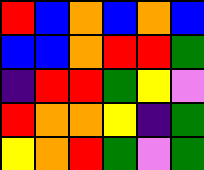[["red", "blue", "orange", "blue", "orange", "blue"], ["blue", "blue", "orange", "red", "red", "green"], ["indigo", "red", "red", "green", "yellow", "violet"], ["red", "orange", "orange", "yellow", "indigo", "green"], ["yellow", "orange", "red", "green", "violet", "green"]]